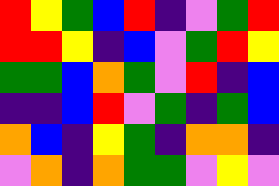[["red", "yellow", "green", "blue", "red", "indigo", "violet", "green", "red"], ["red", "red", "yellow", "indigo", "blue", "violet", "green", "red", "yellow"], ["green", "green", "blue", "orange", "green", "violet", "red", "indigo", "blue"], ["indigo", "indigo", "blue", "red", "violet", "green", "indigo", "green", "blue"], ["orange", "blue", "indigo", "yellow", "green", "indigo", "orange", "orange", "indigo"], ["violet", "orange", "indigo", "orange", "green", "green", "violet", "yellow", "violet"]]